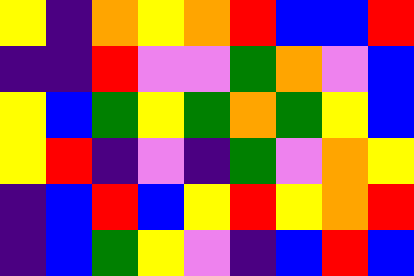[["yellow", "indigo", "orange", "yellow", "orange", "red", "blue", "blue", "red"], ["indigo", "indigo", "red", "violet", "violet", "green", "orange", "violet", "blue"], ["yellow", "blue", "green", "yellow", "green", "orange", "green", "yellow", "blue"], ["yellow", "red", "indigo", "violet", "indigo", "green", "violet", "orange", "yellow"], ["indigo", "blue", "red", "blue", "yellow", "red", "yellow", "orange", "red"], ["indigo", "blue", "green", "yellow", "violet", "indigo", "blue", "red", "blue"]]